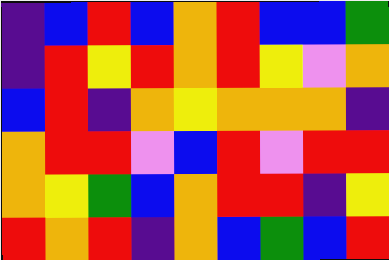[["indigo", "blue", "red", "blue", "orange", "red", "blue", "blue", "green"], ["indigo", "red", "yellow", "red", "orange", "red", "yellow", "violet", "orange"], ["blue", "red", "indigo", "orange", "yellow", "orange", "orange", "orange", "indigo"], ["orange", "red", "red", "violet", "blue", "red", "violet", "red", "red"], ["orange", "yellow", "green", "blue", "orange", "red", "red", "indigo", "yellow"], ["red", "orange", "red", "indigo", "orange", "blue", "green", "blue", "red"]]